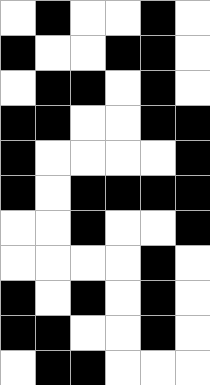[["white", "black", "white", "white", "black", "white"], ["black", "white", "white", "black", "black", "white"], ["white", "black", "black", "white", "black", "white"], ["black", "black", "white", "white", "black", "black"], ["black", "white", "white", "white", "white", "black"], ["black", "white", "black", "black", "black", "black"], ["white", "white", "black", "white", "white", "black"], ["white", "white", "white", "white", "black", "white"], ["black", "white", "black", "white", "black", "white"], ["black", "black", "white", "white", "black", "white"], ["white", "black", "black", "white", "white", "white"]]